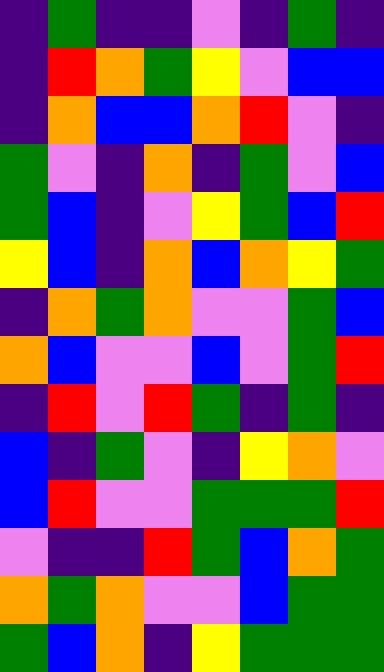[["indigo", "green", "indigo", "indigo", "violet", "indigo", "green", "indigo"], ["indigo", "red", "orange", "green", "yellow", "violet", "blue", "blue"], ["indigo", "orange", "blue", "blue", "orange", "red", "violet", "indigo"], ["green", "violet", "indigo", "orange", "indigo", "green", "violet", "blue"], ["green", "blue", "indigo", "violet", "yellow", "green", "blue", "red"], ["yellow", "blue", "indigo", "orange", "blue", "orange", "yellow", "green"], ["indigo", "orange", "green", "orange", "violet", "violet", "green", "blue"], ["orange", "blue", "violet", "violet", "blue", "violet", "green", "red"], ["indigo", "red", "violet", "red", "green", "indigo", "green", "indigo"], ["blue", "indigo", "green", "violet", "indigo", "yellow", "orange", "violet"], ["blue", "red", "violet", "violet", "green", "green", "green", "red"], ["violet", "indigo", "indigo", "red", "green", "blue", "orange", "green"], ["orange", "green", "orange", "violet", "violet", "blue", "green", "green"], ["green", "blue", "orange", "indigo", "yellow", "green", "green", "green"]]